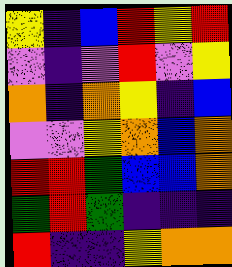[["yellow", "indigo", "blue", "red", "yellow", "red"], ["violet", "indigo", "violet", "red", "violet", "yellow"], ["orange", "indigo", "orange", "yellow", "indigo", "blue"], ["violet", "violet", "yellow", "orange", "blue", "orange"], ["red", "red", "green", "blue", "blue", "orange"], ["green", "red", "green", "indigo", "indigo", "indigo"], ["red", "indigo", "indigo", "yellow", "orange", "orange"]]